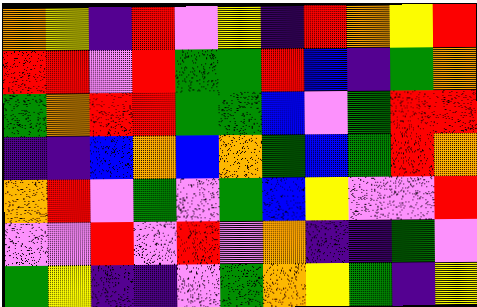[["orange", "yellow", "indigo", "red", "violet", "yellow", "indigo", "red", "orange", "yellow", "red"], ["red", "red", "violet", "red", "green", "green", "red", "blue", "indigo", "green", "orange"], ["green", "orange", "red", "red", "green", "green", "blue", "violet", "green", "red", "red"], ["indigo", "indigo", "blue", "orange", "blue", "orange", "green", "blue", "green", "red", "orange"], ["orange", "red", "violet", "green", "violet", "green", "blue", "yellow", "violet", "violet", "red"], ["violet", "violet", "red", "violet", "red", "violet", "orange", "indigo", "indigo", "green", "violet"], ["green", "yellow", "indigo", "indigo", "violet", "green", "orange", "yellow", "green", "indigo", "yellow"]]